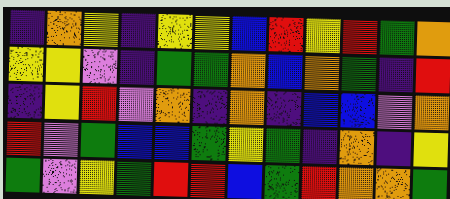[["indigo", "orange", "yellow", "indigo", "yellow", "yellow", "blue", "red", "yellow", "red", "green", "orange"], ["yellow", "yellow", "violet", "indigo", "green", "green", "orange", "blue", "orange", "green", "indigo", "red"], ["indigo", "yellow", "red", "violet", "orange", "indigo", "orange", "indigo", "blue", "blue", "violet", "orange"], ["red", "violet", "green", "blue", "blue", "green", "yellow", "green", "indigo", "orange", "indigo", "yellow"], ["green", "violet", "yellow", "green", "red", "red", "blue", "green", "red", "orange", "orange", "green"]]